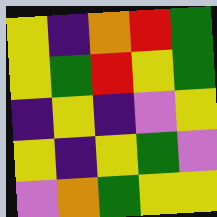[["yellow", "indigo", "orange", "red", "green"], ["yellow", "green", "red", "yellow", "green"], ["indigo", "yellow", "indigo", "violet", "yellow"], ["yellow", "indigo", "yellow", "green", "violet"], ["violet", "orange", "green", "yellow", "yellow"]]